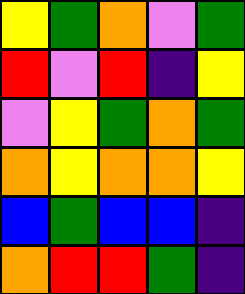[["yellow", "green", "orange", "violet", "green"], ["red", "violet", "red", "indigo", "yellow"], ["violet", "yellow", "green", "orange", "green"], ["orange", "yellow", "orange", "orange", "yellow"], ["blue", "green", "blue", "blue", "indigo"], ["orange", "red", "red", "green", "indigo"]]